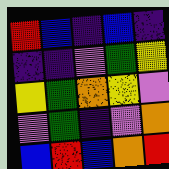[["red", "blue", "indigo", "blue", "indigo"], ["indigo", "indigo", "violet", "green", "yellow"], ["yellow", "green", "orange", "yellow", "violet"], ["violet", "green", "indigo", "violet", "orange"], ["blue", "red", "blue", "orange", "red"]]